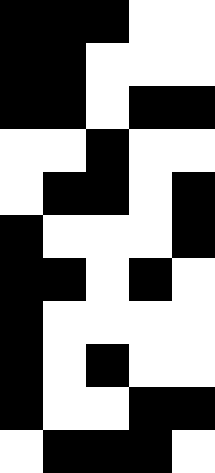[["black", "black", "black", "white", "white"], ["black", "black", "white", "white", "white"], ["black", "black", "white", "black", "black"], ["white", "white", "black", "white", "white"], ["white", "black", "black", "white", "black"], ["black", "white", "white", "white", "black"], ["black", "black", "white", "black", "white"], ["black", "white", "white", "white", "white"], ["black", "white", "black", "white", "white"], ["black", "white", "white", "black", "black"], ["white", "black", "black", "black", "white"]]